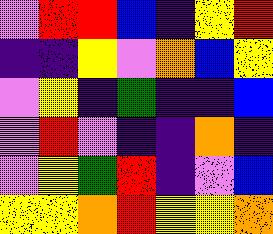[["violet", "red", "red", "blue", "indigo", "yellow", "red"], ["indigo", "indigo", "yellow", "violet", "orange", "blue", "yellow"], ["violet", "yellow", "indigo", "green", "indigo", "indigo", "blue"], ["violet", "red", "violet", "indigo", "indigo", "orange", "indigo"], ["violet", "yellow", "green", "red", "indigo", "violet", "blue"], ["yellow", "yellow", "orange", "red", "yellow", "yellow", "orange"]]